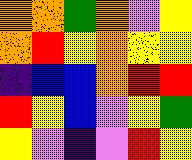[["orange", "orange", "green", "orange", "violet", "yellow"], ["orange", "red", "yellow", "orange", "yellow", "yellow"], ["indigo", "blue", "blue", "orange", "red", "red"], ["red", "yellow", "blue", "violet", "yellow", "green"], ["yellow", "violet", "indigo", "violet", "red", "yellow"]]